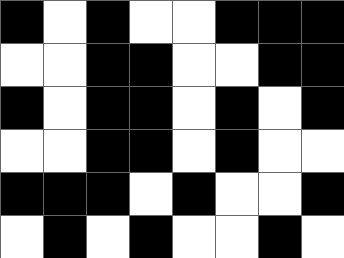[["black", "white", "black", "white", "white", "black", "black", "black"], ["white", "white", "black", "black", "white", "white", "black", "black"], ["black", "white", "black", "black", "white", "black", "white", "black"], ["white", "white", "black", "black", "white", "black", "white", "white"], ["black", "black", "black", "white", "black", "white", "white", "black"], ["white", "black", "white", "black", "white", "white", "black", "white"]]